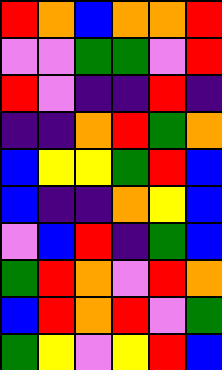[["red", "orange", "blue", "orange", "orange", "red"], ["violet", "violet", "green", "green", "violet", "red"], ["red", "violet", "indigo", "indigo", "red", "indigo"], ["indigo", "indigo", "orange", "red", "green", "orange"], ["blue", "yellow", "yellow", "green", "red", "blue"], ["blue", "indigo", "indigo", "orange", "yellow", "blue"], ["violet", "blue", "red", "indigo", "green", "blue"], ["green", "red", "orange", "violet", "red", "orange"], ["blue", "red", "orange", "red", "violet", "green"], ["green", "yellow", "violet", "yellow", "red", "blue"]]